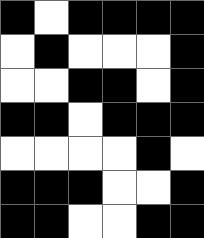[["black", "white", "black", "black", "black", "black"], ["white", "black", "white", "white", "white", "black"], ["white", "white", "black", "black", "white", "black"], ["black", "black", "white", "black", "black", "black"], ["white", "white", "white", "white", "black", "white"], ["black", "black", "black", "white", "white", "black"], ["black", "black", "white", "white", "black", "black"]]